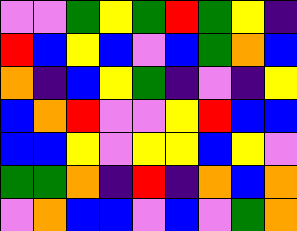[["violet", "violet", "green", "yellow", "green", "red", "green", "yellow", "indigo"], ["red", "blue", "yellow", "blue", "violet", "blue", "green", "orange", "blue"], ["orange", "indigo", "blue", "yellow", "green", "indigo", "violet", "indigo", "yellow"], ["blue", "orange", "red", "violet", "violet", "yellow", "red", "blue", "blue"], ["blue", "blue", "yellow", "violet", "yellow", "yellow", "blue", "yellow", "violet"], ["green", "green", "orange", "indigo", "red", "indigo", "orange", "blue", "orange"], ["violet", "orange", "blue", "blue", "violet", "blue", "violet", "green", "orange"]]